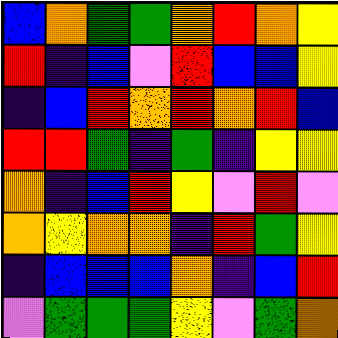[["blue", "orange", "green", "green", "orange", "red", "orange", "yellow"], ["red", "indigo", "blue", "violet", "red", "blue", "blue", "yellow"], ["indigo", "blue", "red", "orange", "red", "orange", "red", "blue"], ["red", "red", "green", "indigo", "green", "indigo", "yellow", "yellow"], ["orange", "indigo", "blue", "red", "yellow", "violet", "red", "violet"], ["orange", "yellow", "orange", "orange", "indigo", "red", "green", "yellow"], ["indigo", "blue", "blue", "blue", "orange", "indigo", "blue", "red"], ["violet", "green", "green", "green", "yellow", "violet", "green", "orange"]]